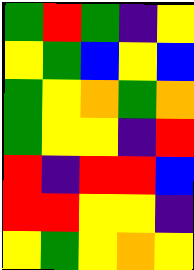[["green", "red", "green", "indigo", "yellow"], ["yellow", "green", "blue", "yellow", "blue"], ["green", "yellow", "orange", "green", "orange"], ["green", "yellow", "yellow", "indigo", "red"], ["red", "indigo", "red", "red", "blue"], ["red", "red", "yellow", "yellow", "indigo"], ["yellow", "green", "yellow", "orange", "yellow"]]